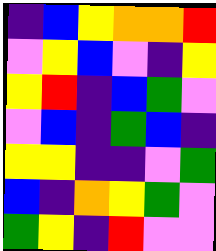[["indigo", "blue", "yellow", "orange", "orange", "red"], ["violet", "yellow", "blue", "violet", "indigo", "yellow"], ["yellow", "red", "indigo", "blue", "green", "violet"], ["violet", "blue", "indigo", "green", "blue", "indigo"], ["yellow", "yellow", "indigo", "indigo", "violet", "green"], ["blue", "indigo", "orange", "yellow", "green", "violet"], ["green", "yellow", "indigo", "red", "violet", "violet"]]